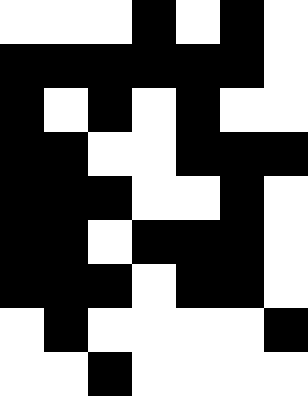[["white", "white", "white", "black", "white", "black", "white"], ["black", "black", "black", "black", "black", "black", "white"], ["black", "white", "black", "white", "black", "white", "white"], ["black", "black", "white", "white", "black", "black", "black"], ["black", "black", "black", "white", "white", "black", "white"], ["black", "black", "white", "black", "black", "black", "white"], ["black", "black", "black", "white", "black", "black", "white"], ["white", "black", "white", "white", "white", "white", "black"], ["white", "white", "black", "white", "white", "white", "white"]]